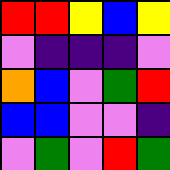[["red", "red", "yellow", "blue", "yellow"], ["violet", "indigo", "indigo", "indigo", "violet"], ["orange", "blue", "violet", "green", "red"], ["blue", "blue", "violet", "violet", "indigo"], ["violet", "green", "violet", "red", "green"]]